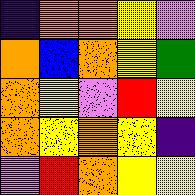[["indigo", "orange", "orange", "yellow", "violet"], ["orange", "blue", "orange", "yellow", "green"], ["orange", "yellow", "violet", "red", "yellow"], ["orange", "yellow", "orange", "yellow", "indigo"], ["violet", "red", "orange", "yellow", "yellow"]]